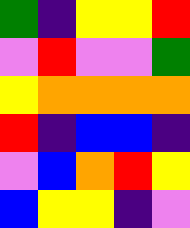[["green", "indigo", "yellow", "yellow", "red"], ["violet", "red", "violet", "violet", "green"], ["yellow", "orange", "orange", "orange", "orange"], ["red", "indigo", "blue", "blue", "indigo"], ["violet", "blue", "orange", "red", "yellow"], ["blue", "yellow", "yellow", "indigo", "violet"]]